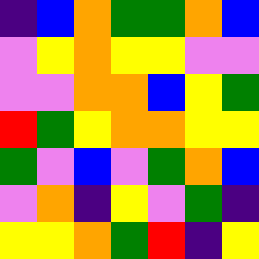[["indigo", "blue", "orange", "green", "green", "orange", "blue"], ["violet", "yellow", "orange", "yellow", "yellow", "violet", "violet"], ["violet", "violet", "orange", "orange", "blue", "yellow", "green"], ["red", "green", "yellow", "orange", "orange", "yellow", "yellow"], ["green", "violet", "blue", "violet", "green", "orange", "blue"], ["violet", "orange", "indigo", "yellow", "violet", "green", "indigo"], ["yellow", "yellow", "orange", "green", "red", "indigo", "yellow"]]